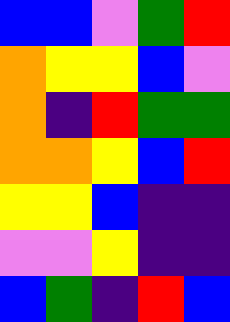[["blue", "blue", "violet", "green", "red"], ["orange", "yellow", "yellow", "blue", "violet"], ["orange", "indigo", "red", "green", "green"], ["orange", "orange", "yellow", "blue", "red"], ["yellow", "yellow", "blue", "indigo", "indigo"], ["violet", "violet", "yellow", "indigo", "indigo"], ["blue", "green", "indigo", "red", "blue"]]